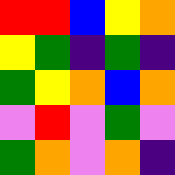[["red", "red", "blue", "yellow", "orange"], ["yellow", "green", "indigo", "green", "indigo"], ["green", "yellow", "orange", "blue", "orange"], ["violet", "red", "violet", "green", "violet"], ["green", "orange", "violet", "orange", "indigo"]]